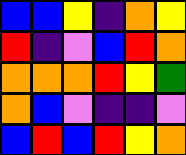[["blue", "blue", "yellow", "indigo", "orange", "yellow"], ["red", "indigo", "violet", "blue", "red", "orange"], ["orange", "orange", "orange", "red", "yellow", "green"], ["orange", "blue", "violet", "indigo", "indigo", "violet"], ["blue", "red", "blue", "red", "yellow", "orange"]]